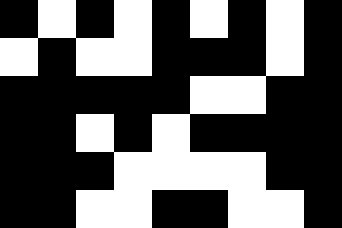[["black", "white", "black", "white", "black", "white", "black", "white", "black"], ["white", "black", "white", "white", "black", "black", "black", "white", "black"], ["black", "black", "black", "black", "black", "white", "white", "black", "black"], ["black", "black", "white", "black", "white", "black", "black", "black", "black"], ["black", "black", "black", "white", "white", "white", "white", "black", "black"], ["black", "black", "white", "white", "black", "black", "white", "white", "black"]]